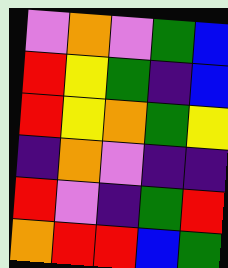[["violet", "orange", "violet", "green", "blue"], ["red", "yellow", "green", "indigo", "blue"], ["red", "yellow", "orange", "green", "yellow"], ["indigo", "orange", "violet", "indigo", "indigo"], ["red", "violet", "indigo", "green", "red"], ["orange", "red", "red", "blue", "green"]]